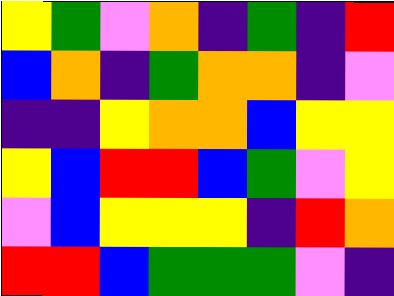[["yellow", "green", "violet", "orange", "indigo", "green", "indigo", "red"], ["blue", "orange", "indigo", "green", "orange", "orange", "indigo", "violet"], ["indigo", "indigo", "yellow", "orange", "orange", "blue", "yellow", "yellow"], ["yellow", "blue", "red", "red", "blue", "green", "violet", "yellow"], ["violet", "blue", "yellow", "yellow", "yellow", "indigo", "red", "orange"], ["red", "red", "blue", "green", "green", "green", "violet", "indigo"]]